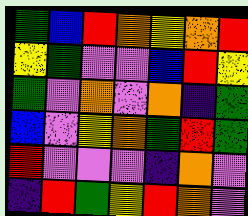[["green", "blue", "red", "orange", "yellow", "orange", "red"], ["yellow", "green", "violet", "violet", "blue", "red", "yellow"], ["green", "violet", "orange", "violet", "orange", "indigo", "green"], ["blue", "violet", "yellow", "orange", "green", "red", "green"], ["red", "violet", "violet", "violet", "indigo", "orange", "violet"], ["indigo", "red", "green", "yellow", "red", "orange", "violet"]]